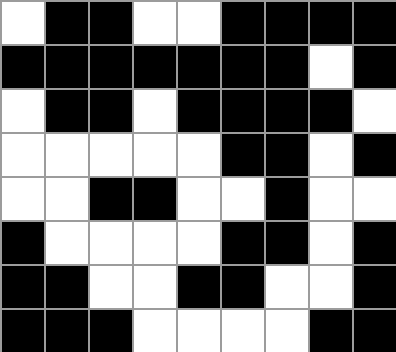[["white", "black", "black", "white", "white", "black", "black", "black", "black"], ["black", "black", "black", "black", "black", "black", "black", "white", "black"], ["white", "black", "black", "white", "black", "black", "black", "black", "white"], ["white", "white", "white", "white", "white", "black", "black", "white", "black"], ["white", "white", "black", "black", "white", "white", "black", "white", "white"], ["black", "white", "white", "white", "white", "black", "black", "white", "black"], ["black", "black", "white", "white", "black", "black", "white", "white", "black"], ["black", "black", "black", "white", "white", "white", "white", "black", "black"]]